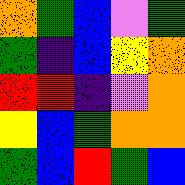[["orange", "green", "blue", "violet", "green"], ["green", "indigo", "blue", "yellow", "orange"], ["red", "red", "indigo", "violet", "orange"], ["yellow", "blue", "green", "orange", "orange"], ["green", "blue", "red", "green", "blue"]]